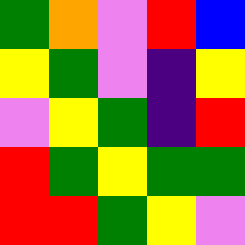[["green", "orange", "violet", "red", "blue"], ["yellow", "green", "violet", "indigo", "yellow"], ["violet", "yellow", "green", "indigo", "red"], ["red", "green", "yellow", "green", "green"], ["red", "red", "green", "yellow", "violet"]]